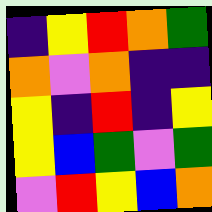[["indigo", "yellow", "red", "orange", "green"], ["orange", "violet", "orange", "indigo", "indigo"], ["yellow", "indigo", "red", "indigo", "yellow"], ["yellow", "blue", "green", "violet", "green"], ["violet", "red", "yellow", "blue", "orange"]]